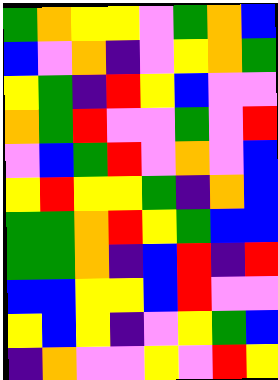[["green", "orange", "yellow", "yellow", "violet", "green", "orange", "blue"], ["blue", "violet", "orange", "indigo", "violet", "yellow", "orange", "green"], ["yellow", "green", "indigo", "red", "yellow", "blue", "violet", "violet"], ["orange", "green", "red", "violet", "violet", "green", "violet", "red"], ["violet", "blue", "green", "red", "violet", "orange", "violet", "blue"], ["yellow", "red", "yellow", "yellow", "green", "indigo", "orange", "blue"], ["green", "green", "orange", "red", "yellow", "green", "blue", "blue"], ["green", "green", "orange", "indigo", "blue", "red", "indigo", "red"], ["blue", "blue", "yellow", "yellow", "blue", "red", "violet", "violet"], ["yellow", "blue", "yellow", "indigo", "violet", "yellow", "green", "blue"], ["indigo", "orange", "violet", "violet", "yellow", "violet", "red", "yellow"]]